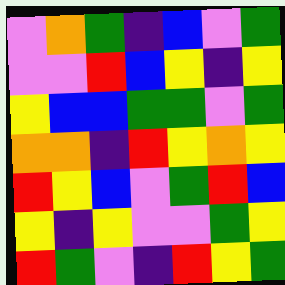[["violet", "orange", "green", "indigo", "blue", "violet", "green"], ["violet", "violet", "red", "blue", "yellow", "indigo", "yellow"], ["yellow", "blue", "blue", "green", "green", "violet", "green"], ["orange", "orange", "indigo", "red", "yellow", "orange", "yellow"], ["red", "yellow", "blue", "violet", "green", "red", "blue"], ["yellow", "indigo", "yellow", "violet", "violet", "green", "yellow"], ["red", "green", "violet", "indigo", "red", "yellow", "green"]]